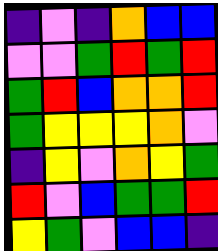[["indigo", "violet", "indigo", "orange", "blue", "blue"], ["violet", "violet", "green", "red", "green", "red"], ["green", "red", "blue", "orange", "orange", "red"], ["green", "yellow", "yellow", "yellow", "orange", "violet"], ["indigo", "yellow", "violet", "orange", "yellow", "green"], ["red", "violet", "blue", "green", "green", "red"], ["yellow", "green", "violet", "blue", "blue", "indigo"]]